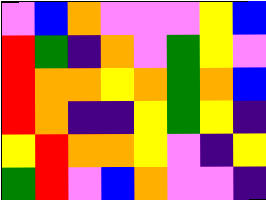[["violet", "blue", "orange", "violet", "violet", "violet", "yellow", "blue"], ["red", "green", "indigo", "orange", "violet", "green", "yellow", "violet"], ["red", "orange", "orange", "yellow", "orange", "green", "orange", "blue"], ["red", "orange", "indigo", "indigo", "yellow", "green", "yellow", "indigo"], ["yellow", "red", "orange", "orange", "yellow", "violet", "indigo", "yellow"], ["green", "red", "violet", "blue", "orange", "violet", "violet", "indigo"]]